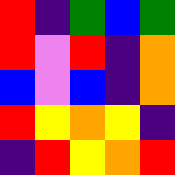[["red", "indigo", "green", "blue", "green"], ["red", "violet", "red", "indigo", "orange"], ["blue", "violet", "blue", "indigo", "orange"], ["red", "yellow", "orange", "yellow", "indigo"], ["indigo", "red", "yellow", "orange", "red"]]